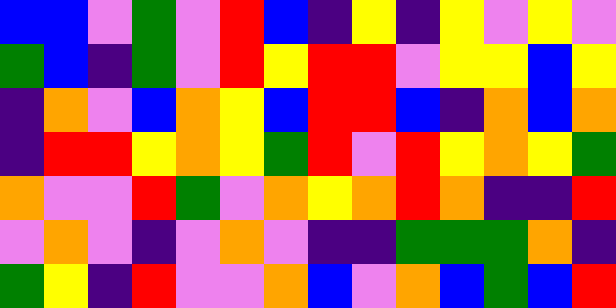[["blue", "blue", "violet", "green", "violet", "red", "blue", "indigo", "yellow", "indigo", "yellow", "violet", "yellow", "violet"], ["green", "blue", "indigo", "green", "violet", "red", "yellow", "red", "red", "violet", "yellow", "yellow", "blue", "yellow"], ["indigo", "orange", "violet", "blue", "orange", "yellow", "blue", "red", "red", "blue", "indigo", "orange", "blue", "orange"], ["indigo", "red", "red", "yellow", "orange", "yellow", "green", "red", "violet", "red", "yellow", "orange", "yellow", "green"], ["orange", "violet", "violet", "red", "green", "violet", "orange", "yellow", "orange", "red", "orange", "indigo", "indigo", "red"], ["violet", "orange", "violet", "indigo", "violet", "orange", "violet", "indigo", "indigo", "green", "green", "green", "orange", "indigo"], ["green", "yellow", "indigo", "red", "violet", "violet", "orange", "blue", "violet", "orange", "blue", "green", "blue", "red"]]